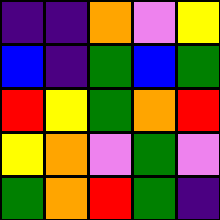[["indigo", "indigo", "orange", "violet", "yellow"], ["blue", "indigo", "green", "blue", "green"], ["red", "yellow", "green", "orange", "red"], ["yellow", "orange", "violet", "green", "violet"], ["green", "orange", "red", "green", "indigo"]]